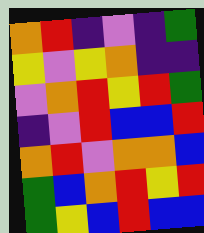[["orange", "red", "indigo", "violet", "indigo", "green"], ["yellow", "violet", "yellow", "orange", "indigo", "indigo"], ["violet", "orange", "red", "yellow", "red", "green"], ["indigo", "violet", "red", "blue", "blue", "red"], ["orange", "red", "violet", "orange", "orange", "blue"], ["green", "blue", "orange", "red", "yellow", "red"], ["green", "yellow", "blue", "red", "blue", "blue"]]